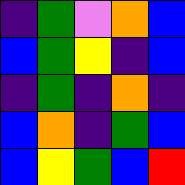[["indigo", "green", "violet", "orange", "blue"], ["blue", "green", "yellow", "indigo", "blue"], ["indigo", "green", "indigo", "orange", "indigo"], ["blue", "orange", "indigo", "green", "blue"], ["blue", "yellow", "green", "blue", "red"]]